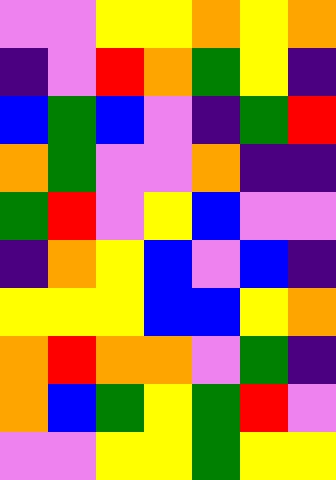[["violet", "violet", "yellow", "yellow", "orange", "yellow", "orange"], ["indigo", "violet", "red", "orange", "green", "yellow", "indigo"], ["blue", "green", "blue", "violet", "indigo", "green", "red"], ["orange", "green", "violet", "violet", "orange", "indigo", "indigo"], ["green", "red", "violet", "yellow", "blue", "violet", "violet"], ["indigo", "orange", "yellow", "blue", "violet", "blue", "indigo"], ["yellow", "yellow", "yellow", "blue", "blue", "yellow", "orange"], ["orange", "red", "orange", "orange", "violet", "green", "indigo"], ["orange", "blue", "green", "yellow", "green", "red", "violet"], ["violet", "violet", "yellow", "yellow", "green", "yellow", "yellow"]]